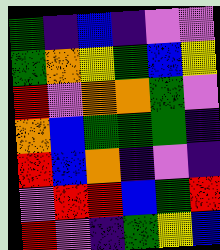[["green", "indigo", "blue", "indigo", "violet", "violet"], ["green", "orange", "yellow", "green", "blue", "yellow"], ["red", "violet", "orange", "orange", "green", "violet"], ["orange", "blue", "green", "green", "green", "indigo"], ["red", "blue", "orange", "indigo", "violet", "indigo"], ["violet", "red", "red", "blue", "green", "red"], ["red", "violet", "indigo", "green", "yellow", "blue"]]